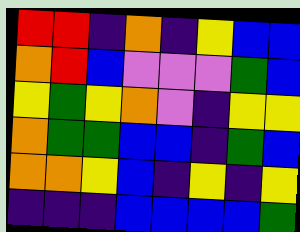[["red", "red", "indigo", "orange", "indigo", "yellow", "blue", "blue"], ["orange", "red", "blue", "violet", "violet", "violet", "green", "blue"], ["yellow", "green", "yellow", "orange", "violet", "indigo", "yellow", "yellow"], ["orange", "green", "green", "blue", "blue", "indigo", "green", "blue"], ["orange", "orange", "yellow", "blue", "indigo", "yellow", "indigo", "yellow"], ["indigo", "indigo", "indigo", "blue", "blue", "blue", "blue", "green"]]